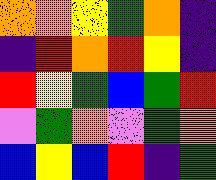[["orange", "orange", "yellow", "green", "orange", "indigo"], ["indigo", "red", "orange", "red", "yellow", "indigo"], ["red", "yellow", "green", "blue", "green", "red"], ["violet", "green", "orange", "violet", "green", "orange"], ["blue", "yellow", "blue", "red", "indigo", "green"]]